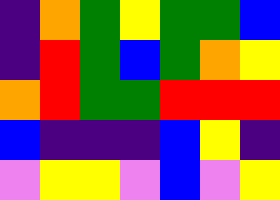[["indigo", "orange", "green", "yellow", "green", "green", "blue"], ["indigo", "red", "green", "blue", "green", "orange", "yellow"], ["orange", "red", "green", "green", "red", "red", "red"], ["blue", "indigo", "indigo", "indigo", "blue", "yellow", "indigo"], ["violet", "yellow", "yellow", "violet", "blue", "violet", "yellow"]]